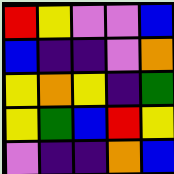[["red", "yellow", "violet", "violet", "blue"], ["blue", "indigo", "indigo", "violet", "orange"], ["yellow", "orange", "yellow", "indigo", "green"], ["yellow", "green", "blue", "red", "yellow"], ["violet", "indigo", "indigo", "orange", "blue"]]